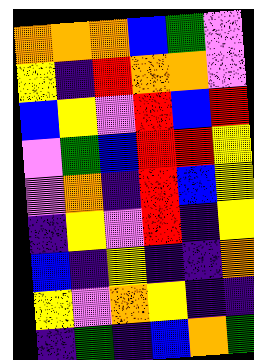[["orange", "orange", "orange", "blue", "green", "violet"], ["yellow", "indigo", "red", "orange", "orange", "violet"], ["blue", "yellow", "violet", "red", "blue", "red"], ["violet", "green", "blue", "red", "red", "yellow"], ["violet", "orange", "indigo", "red", "blue", "yellow"], ["indigo", "yellow", "violet", "red", "indigo", "yellow"], ["blue", "indigo", "yellow", "indigo", "indigo", "orange"], ["yellow", "violet", "orange", "yellow", "indigo", "indigo"], ["indigo", "green", "indigo", "blue", "orange", "green"]]